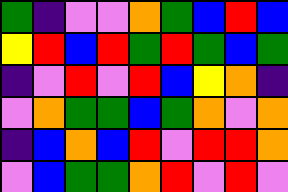[["green", "indigo", "violet", "violet", "orange", "green", "blue", "red", "blue"], ["yellow", "red", "blue", "red", "green", "red", "green", "blue", "green"], ["indigo", "violet", "red", "violet", "red", "blue", "yellow", "orange", "indigo"], ["violet", "orange", "green", "green", "blue", "green", "orange", "violet", "orange"], ["indigo", "blue", "orange", "blue", "red", "violet", "red", "red", "orange"], ["violet", "blue", "green", "green", "orange", "red", "violet", "red", "violet"]]